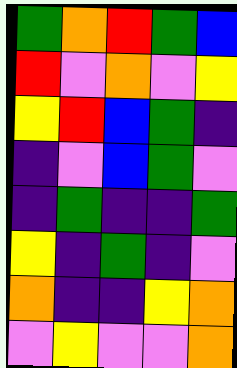[["green", "orange", "red", "green", "blue"], ["red", "violet", "orange", "violet", "yellow"], ["yellow", "red", "blue", "green", "indigo"], ["indigo", "violet", "blue", "green", "violet"], ["indigo", "green", "indigo", "indigo", "green"], ["yellow", "indigo", "green", "indigo", "violet"], ["orange", "indigo", "indigo", "yellow", "orange"], ["violet", "yellow", "violet", "violet", "orange"]]